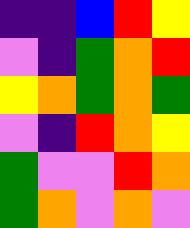[["indigo", "indigo", "blue", "red", "yellow"], ["violet", "indigo", "green", "orange", "red"], ["yellow", "orange", "green", "orange", "green"], ["violet", "indigo", "red", "orange", "yellow"], ["green", "violet", "violet", "red", "orange"], ["green", "orange", "violet", "orange", "violet"]]